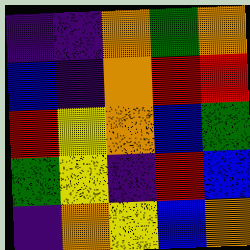[["indigo", "indigo", "orange", "green", "orange"], ["blue", "indigo", "orange", "red", "red"], ["red", "yellow", "orange", "blue", "green"], ["green", "yellow", "indigo", "red", "blue"], ["indigo", "orange", "yellow", "blue", "orange"]]